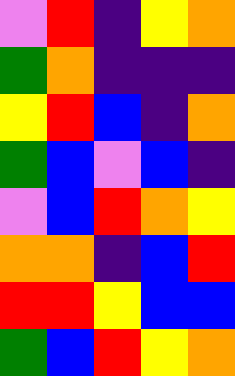[["violet", "red", "indigo", "yellow", "orange"], ["green", "orange", "indigo", "indigo", "indigo"], ["yellow", "red", "blue", "indigo", "orange"], ["green", "blue", "violet", "blue", "indigo"], ["violet", "blue", "red", "orange", "yellow"], ["orange", "orange", "indigo", "blue", "red"], ["red", "red", "yellow", "blue", "blue"], ["green", "blue", "red", "yellow", "orange"]]